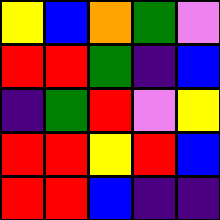[["yellow", "blue", "orange", "green", "violet"], ["red", "red", "green", "indigo", "blue"], ["indigo", "green", "red", "violet", "yellow"], ["red", "red", "yellow", "red", "blue"], ["red", "red", "blue", "indigo", "indigo"]]